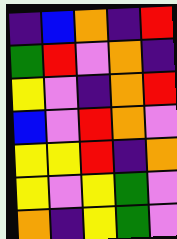[["indigo", "blue", "orange", "indigo", "red"], ["green", "red", "violet", "orange", "indigo"], ["yellow", "violet", "indigo", "orange", "red"], ["blue", "violet", "red", "orange", "violet"], ["yellow", "yellow", "red", "indigo", "orange"], ["yellow", "violet", "yellow", "green", "violet"], ["orange", "indigo", "yellow", "green", "violet"]]